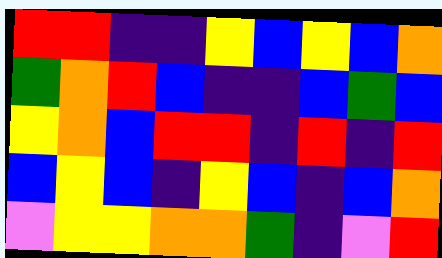[["red", "red", "indigo", "indigo", "yellow", "blue", "yellow", "blue", "orange"], ["green", "orange", "red", "blue", "indigo", "indigo", "blue", "green", "blue"], ["yellow", "orange", "blue", "red", "red", "indigo", "red", "indigo", "red"], ["blue", "yellow", "blue", "indigo", "yellow", "blue", "indigo", "blue", "orange"], ["violet", "yellow", "yellow", "orange", "orange", "green", "indigo", "violet", "red"]]